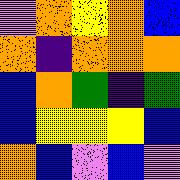[["violet", "orange", "yellow", "orange", "blue"], ["orange", "indigo", "orange", "orange", "orange"], ["blue", "orange", "green", "indigo", "green"], ["blue", "yellow", "yellow", "yellow", "blue"], ["orange", "blue", "violet", "blue", "violet"]]